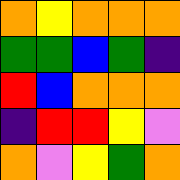[["orange", "yellow", "orange", "orange", "orange"], ["green", "green", "blue", "green", "indigo"], ["red", "blue", "orange", "orange", "orange"], ["indigo", "red", "red", "yellow", "violet"], ["orange", "violet", "yellow", "green", "orange"]]